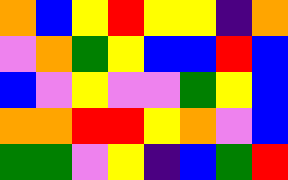[["orange", "blue", "yellow", "red", "yellow", "yellow", "indigo", "orange"], ["violet", "orange", "green", "yellow", "blue", "blue", "red", "blue"], ["blue", "violet", "yellow", "violet", "violet", "green", "yellow", "blue"], ["orange", "orange", "red", "red", "yellow", "orange", "violet", "blue"], ["green", "green", "violet", "yellow", "indigo", "blue", "green", "red"]]